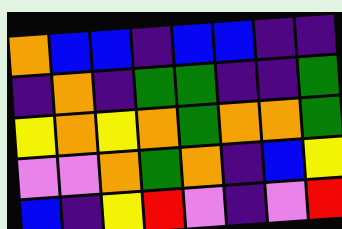[["orange", "blue", "blue", "indigo", "blue", "blue", "indigo", "indigo"], ["indigo", "orange", "indigo", "green", "green", "indigo", "indigo", "green"], ["yellow", "orange", "yellow", "orange", "green", "orange", "orange", "green"], ["violet", "violet", "orange", "green", "orange", "indigo", "blue", "yellow"], ["blue", "indigo", "yellow", "red", "violet", "indigo", "violet", "red"]]